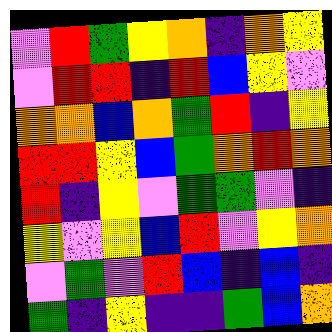[["violet", "red", "green", "yellow", "orange", "indigo", "orange", "yellow"], ["violet", "red", "red", "indigo", "red", "blue", "yellow", "violet"], ["orange", "orange", "blue", "orange", "green", "red", "indigo", "yellow"], ["red", "red", "yellow", "blue", "green", "orange", "red", "orange"], ["red", "indigo", "yellow", "violet", "green", "green", "violet", "indigo"], ["yellow", "violet", "yellow", "blue", "red", "violet", "yellow", "orange"], ["violet", "green", "violet", "red", "blue", "indigo", "blue", "indigo"], ["green", "indigo", "yellow", "indigo", "indigo", "green", "blue", "orange"]]